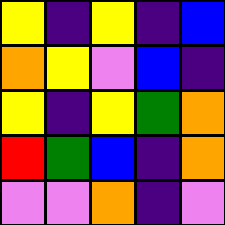[["yellow", "indigo", "yellow", "indigo", "blue"], ["orange", "yellow", "violet", "blue", "indigo"], ["yellow", "indigo", "yellow", "green", "orange"], ["red", "green", "blue", "indigo", "orange"], ["violet", "violet", "orange", "indigo", "violet"]]